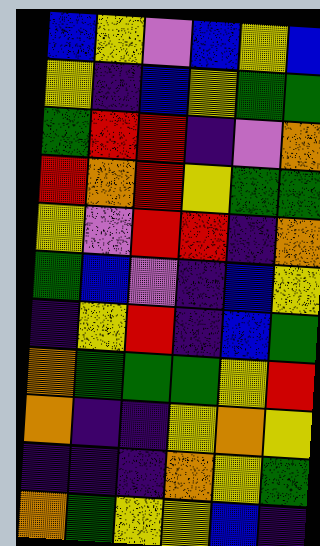[["blue", "yellow", "violet", "blue", "yellow", "blue"], ["yellow", "indigo", "blue", "yellow", "green", "green"], ["green", "red", "red", "indigo", "violet", "orange"], ["red", "orange", "red", "yellow", "green", "green"], ["yellow", "violet", "red", "red", "indigo", "orange"], ["green", "blue", "violet", "indigo", "blue", "yellow"], ["indigo", "yellow", "red", "indigo", "blue", "green"], ["orange", "green", "green", "green", "yellow", "red"], ["orange", "indigo", "indigo", "yellow", "orange", "yellow"], ["indigo", "indigo", "indigo", "orange", "yellow", "green"], ["orange", "green", "yellow", "yellow", "blue", "indigo"]]